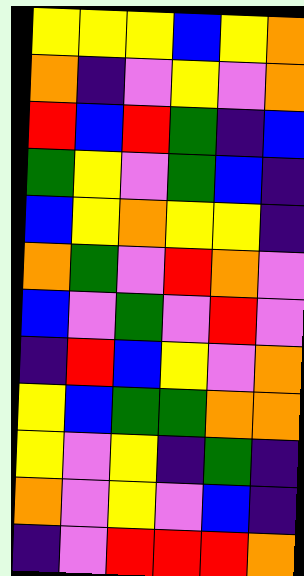[["yellow", "yellow", "yellow", "blue", "yellow", "orange"], ["orange", "indigo", "violet", "yellow", "violet", "orange"], ["red", "blue", "red", "green", "indigo", "blue"], ["green", "yellow", "violet", "green", "blue", "indigo"], ["blue", "yellow", "orange", "yellow", "yellow", "indigo"], ["orange", "green", "violet", "red", "orange", "violet"], ["blue", "violet", "green", "violet", "red", "violet"], ["indigo", "red", "blue", "yellow", "violet", "orange"], ["yellow", "blue", "green", "green", "orange", "orange"], ["yellow", "violet", "yellow", "indigo", "green", "indigo"], ["orange", "violet", "yellow", "violet", "blue", "indigo"], ["indigo", "violet", "red", "red", "red", "orange"]]